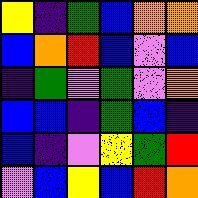[["yellow", "indigo", "green", "blue", "orange", "orange"], ["blue", "orange", "red", "blue", "violet", "blue"], ["indigo", "green", "violet", "green", "violet", "orange"], ["blue", "blue", "indigo", "green", "blue", "indigo"], ["blue", "indigo", "violet", "yellow", "green", "red"], ["violet", "blue", "yellow", "blue", "red", "orange"]]